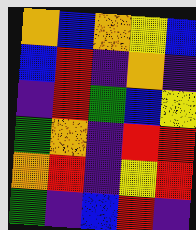[["orange", "blue", "orange", "yellow", "blue"], ["blue", "red", "indigo", "orange", "indigo"], ["indigo", "red", "green", "blue", "yellow"], ["green", "orange", "indigo", "red", "red"], ["orange", "red", "indigo", "yellow", "red"], ["green", "indigo", "blue", "red", "indigo"]]